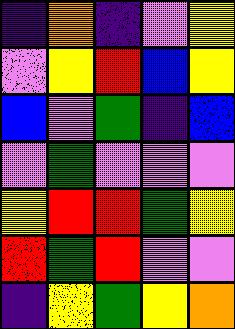[["indigo", "orange", "indigo", "violet", "yellow"], ["violet", "yellow", "red", "blue", "yellow"], ["blue", "violet", "green", "indigo", "blue"], ["violet", "green", "violet", "violet", "violet"], ["yellow", "red", "red", "green", "yellow"], ["red", "green", "red", "violet", "violet"], ["indigo", "yellow", "green", "yellow", "orange"]]